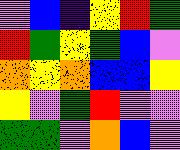[["violet", "blue", "indigo", "yellow", "red", "green"], ["red", "green", "yellow", "green", "blue", "violet"], ["orange", "yellow", "orange", "blue", "blue", "yellow"], ["yellow", "violet", "green", "red", "violet", "violet"], ["green", "green", "violet", "orange", "blue", "violet"]]